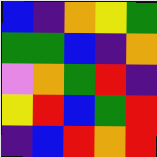[["blue", "indigo", "orange", "yellow", "green"], ["green", "green", "blue", "indigo", "orange"], ["violet", "orange", "green", "red", "indigo"], ["yellow", "red", "blue", "green", "red"], ["indigo", "blue", "red", "orange", "red"]]